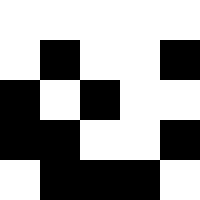[["white", "white", "white", "white", "white"], ["white", "black", "white", "white", "black"], ["black", "white", "black", "white", "white"], ["black", "black", "white", "white", "black"], ["white", "black", "black", "black", "white"]]